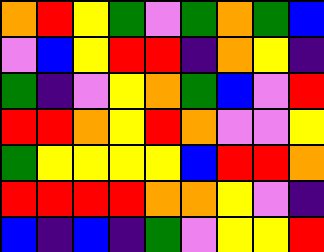[["orange", "red", "yellow", "green", "violet", "green", "orange", "green", "blue"], ["violet", "blue", "yellow", "red", "red", "indigo", "orange", "yellow", "indigo"], ["green", "indigo", "violet", "yellow", "orange", "green", "blue", "violet", "red"], ["red", "red", "orange", "yellow", "red", "orange", "violet", "violet", "yellow"], ["green", "yellow", "yellow", "yellow", "yellow", "blue", "red", "red", "orange"], ["red", "red", "red", "red", "orange", "orange", "yellow", "violet", "indigo"], ["blue", "indigo", "blue", "indigo", "green", "violet", "yellow", "yellow", "red"]]